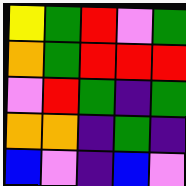[["yellow", "green", "red", "violet", "green"], ["orange", "green", "red", "red", "red"], ["violet", "red", "green", "indigo", "green"], ["orange", "orange", "indigo", "green", "indigo"], ["blue", "violet", "indigo", "blue", "violet"]]